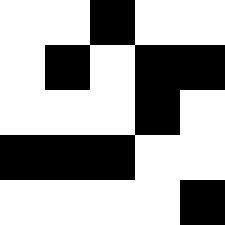[["white", "white", "black", "white", "white"], ["white", "black", "white", "black", "black"], ["white", "white", "white", "black", "white"], ["black", "black", "black", "white", "white"], ["white", "white", "white", "white", "black"]]